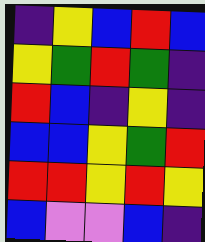[["indigo", "yellow", "blue", "red", "blue"], ["yellow", "green", "red", "green", "indigo"], ["red", "blue", "indigo", "yellow", "indigo"], ["blue", "blue", "yellow", "green", "red"], ["red", "red", "yellow", "red", "yellow"], ["blue", "violet", "violet", "blue", "indigo"]]